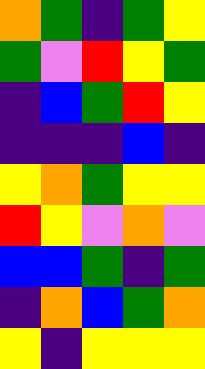[["orange", "green", "indigo", "green", "yellow"], ["green", "violet", "red", "yellow", "green"], ["indigo", "blue", "green", "red", "yellow"], ["indigo", "indigo", "indigo", "blue", "indigo"], ["yellow", "orange", "green", "yellow", "yellow"], ["red", "yellow", "violet", "orange", "violet"], ["blue", "blue", "green", "indigo", "green"], ["indigo", "orange", "blue", "green", "orange"], ["yellow", "indigo", "yellow", "yellow", "yellow"]]